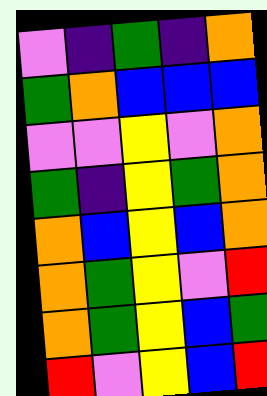[["violet", "indigo", "green", "indigo", "orange"], ["green", "orange", "blue", "blue", "blue"], ["violet", "violet", "yellow", "violet", "orange"], ["green", "indigo", "yellow", "green", "orange"], ["orange", "blue", "yellow", "blue", "orange"], ["orange", "green", "yellow", "violet", "red"], ["orange", "green", "yellow", "blue", "green"], ["red", "violet", "yellow", "blue", "red"]]